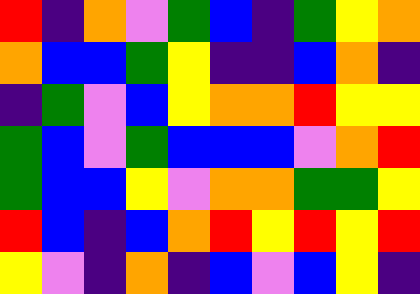[["red", "indigo", "orange", "violet", "green", "blue", "indigo", "green", "yellow", "orange"], ["orange", "blue", "blue", "green", "yellow", "indigo", "indigo", "blue", "orange", "indigo"], ["indigo", "green", "violet", "blue", "yellow", "orange", "orange", "red", "yellow", "yellow"], ["green", "blue", "violet", "green", "blue", "blue", "blue", "violet", "orange", "red"], ["green", "blue", "blue", "yellow", "violet", "orange", "orange", "green", "green", "yellow"], ["red", "blue", "indigo", "blue", "orange", "red", "yellow", "red", "yellow", "red"], ["yellow", "violet", "indigo", "orange", "indigo", "blue", "violet", "blue", "yellow", "indigo"]]